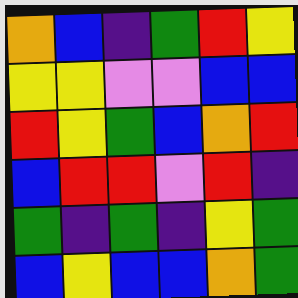[["orange", "blue", "indigo", "green", "red", "yellow"], ["yellow", "yellow", "violet", "violet", "blue", "blue"], ["red", "yellow", "green", "blue", "orange", "red"], ["blue", "red", "red", "violet", "red", "indigo"], ["green", "indigo", "green", "indigo", "yellow", "green"], ["blue", "yellow", "blue", "blue", "orange", "green"]]